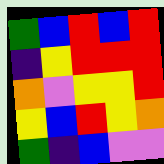[["green", "blue", "red", "blue", "red"], ["indigo", "yellow", "red", "red", "red"], ["orange", "violet", "yellow", "yellow", "red"], ["yellow", "blue", "red", "yellow", "orange"], ["green", "indigo", "blue", "violet", "violet"]]